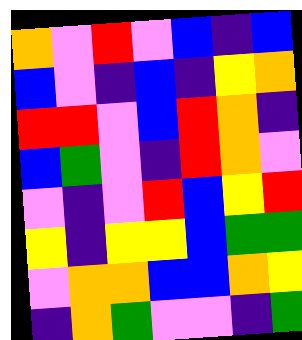[["orange", "violet", "red", "violet", "blue", "indigo", "blue"], ["blue", "violet", "indigo", "blue", "indigo", "yellow", "orange"], ["red", "red", "violet", "blue", "red", "orange", "indigo"], ["blue", "green", "violet", "indigo", "red", "orange", "violet"], ["violet", "indigo", "violet", "red", "blue", "yellow", "red"], ["yellow", "indigo", "yellow", "yellow", "blue", "green", "green"], ["violet", "orange", "orange", "blue", "blue", "orange", "yellow"], ["indigo", "orange", "green", "violet", "violet", "indigo", "green"]]